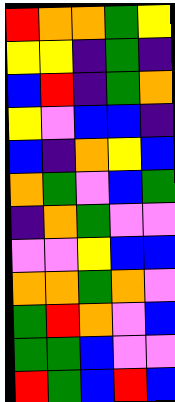[["red", "orange", "orange", "green", "yellow"], ["yellow", "yellow", "indigo", "green", "indigo"], ["blue", "red", "indigo", "green", "orange"], ["yellow", "violet", "blue", "blue", "indigo"], ["blue", "indigo", "orange", "yellow", "blue"], ["orange", "green", "violet", "blue", "green"], ["indigo", "orange", "green", "violet", "violet"], ["violet", "violet", "yellow", "blue", "blue"], ["orange", "orange", "green", "orange", "violet"], ["green", "red", "orange", "violet", "blue"], ["green", "green", "blue", "violet", "violet"], ["red", "green", "blue", "red", "blue"]]